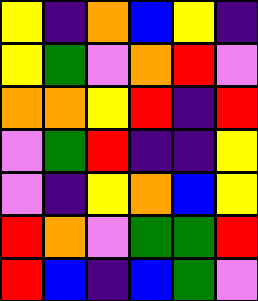[["yellow", "indigo", "orange", "blue", "yellow", "indigo"], ["yellow", "green", "violet", "orange", "red", "violet"], ["orange", "orange", "yellow", "red", "indigo", "red"], ["violet", "green", "red", "indigo", "indigo", "yellow"], ["violet", "indigo", "yellow", "orange", "blue", "yellow"], ["red", "orange", "violet", "green", "green", "red"], ["red", "blue", "indigo", "blue", "green", "violet"]]